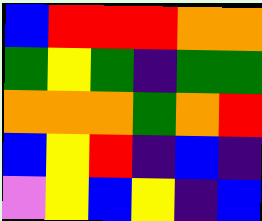[["blue", "red", "red", "red", "orange", "orange"], ["green", "yellow", "green", "indigo", "green", "green"], ["orange", "orange", "orange", "green", "orange", "red"], ["blue", "yellow", "red", "indigo", "blue", "indigo"], ["violet", "yellow", "blue", "yellow", "indigo", "blue"]]